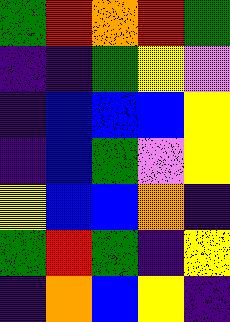[["green", "red", "orange", "red", "green"], ["indigo", "indigo", "green", "yellow", "violet"], ["indigo", "blue", "blue", "blue", "yellow"], ["indigo", "blue", "green", "violet", "yellow"], ["yellow", "blue", "blue", "orange", "indigo"], ["green", "red", "green", "indigo", "yellow"], ["indigo", "orange", "blue", "yellow", "indigo"]]